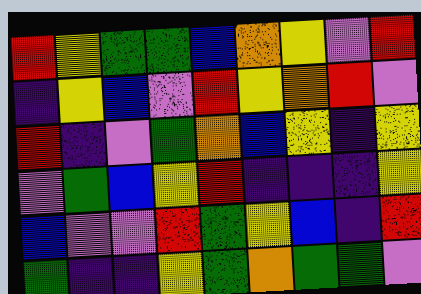[["red", "yellow", "green", "green", "blue", "orange", "yellow", "violet", "red"], ["indigo", "yellow", "blue", "violet", "red", "yellow", "orange", "red", "violet"], ["red", "indigo", "violet", "green", "orange", "blue", "yellow", "indigo", "yellow"], ["violet", "green", "blue", "yellow", "red", "indigo", "indigo", "indigo", "yellow"], ["blue", "violet", "violet", "red", "green", "yellow", "blue", "indigo", "red"], ["green", "indigo", "indigo", "yellow", "green", "orange", "green", "green", "violet"]]